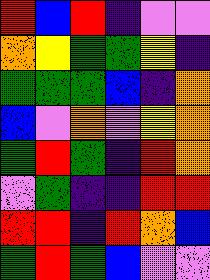[["red", "blue", "red", "indigo", "violet", "violet"], ["orange", "yellow", "green", "green", "yellow", "indigo"], ["green", "green", "green", "blue", "indigo", "orange"], ["blue", "violet", "orange", "violet", "yellow", "orange"], ["green", "red", "green", "indigo", "red", "orange"], ["violet", "green", "indigo", "indigo", "red", "red"], ["red", "red", "indigo", "red", "orange", "blue"], ["green", "red", "green", "blue", "violet", "violet"]]